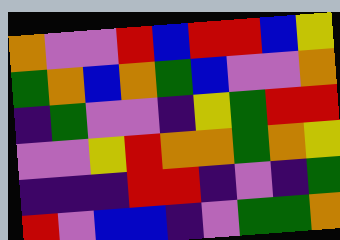[["orange", "violet", "violet", "red", "blue", "red", "red", "blue", "yellow"], ["green", "orange", "blue", "orange", "green", "blue", "violet", "violet", "orange"], ["indigo", "green", "violet", "violet", "indigo", "yellow", "green", "red", "red"], ["violet", "violet", "yellow", "red", "orange", "orange", "green", "orange", "yellow"], ["indigo", "indigo", "indigo", "red", "red", "indigo", "violet", "indigo", "green"], ["red", "violet", "blue", "blue", "indigo", "violet", "green", "green", "orange"]]